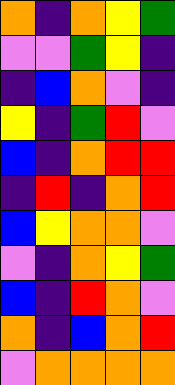[["orange", "indigo", "orange", "yellow", "green"], ["violet", "violet", "green", "yellow", "indigo"], ["indigo", "blue", "orange", "violet", "indigo"], ["yellow", "indigo", "green", "red", "violet"], ["blue", "indigo", "orange", "red", "red"], ["indigo", "red", "indigo", "orange", "red"], ["blue", "yellow", "orange", "orange", "violet"], ["violet", "indigo", "orange", "yellow", "green"], ["blue", "indigo", "red", "orange", "violet"], ["orange", "indigo", "blue", "orange", "red"], ["violet", "orange", "orange", "orange", "orange"]]